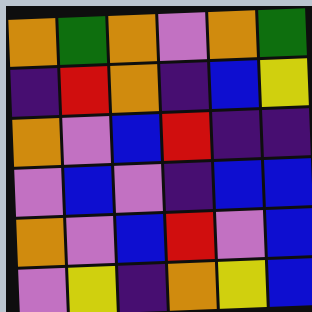[["orange", "green", "orange", "violet", "orange", "green"], ["indigo", "red", "orange", "indigo", "blue", "yellow"], ["orange", "violet", "blue", "red", "indigo", "indigo"], ["violet", "blue", "violet", "indigo", "blue", "blue"], ["orange", "violet", "blue", "red", "violet", "blue"], ["violet", "yellow", "indigo", "orange", "yellow", "blue"]]